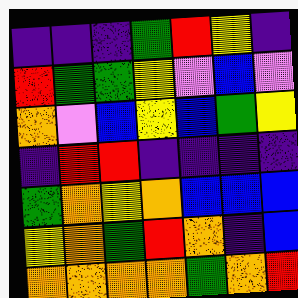[["indigo", "indigo", "indigo", "green", "red", "yellow", "indigo"], ["red", "green", "green", "yellow", "violet", "blue", "violet"], ["orange", "violet", "blue", "yellow", "blue", "green", "yellow"], ["indigo", "red", "red", "indigo", "indigo", "indigo", "indigo"], ["green", "orange", "yellow", "orange", "blue", "blue", "blue"], ["yellow", "orange", "green", "red", "orange", "indigo", "blue"], ["orange", "orange", "orange", "orange", "green", "orange", "red"]]